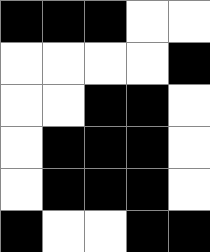[["black", "black", "black", "white", "white"], ["white", "white", "white", "white", "black"], ["white", "white", "black", "black", "white"], ["white", "black", "black", "black", "white"], ["white", "black", "black", "black", "white"], ["black", "white", "white", "black", "black"]]